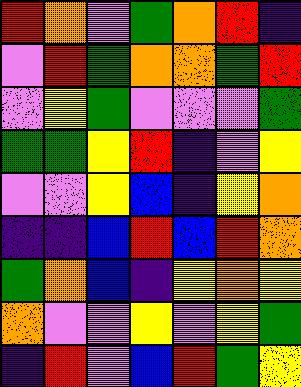[["red", "orange", "violet", "green", "orange", "red", "indigo"], ["violet", "red", "green", "orange", "orange", "green", "red"], ["violet", "yellow", "green", "violet", "violet", "violet", "green"], ["green", "green", "yellow", "red", "indigo", "violet", "yellow"], ["violet", "violet", "yellow", "blue", "indigo", "yellow", "orange"], ["indigo", "indigo", "blue", "red", "blue", "red", "orange"], ["green", "orange", "blue", "indigo", "yellow", "orange", "yellow"], ["orange", "violet", "violet", "yellow", "violet", "yellow", "green"], ["indigo", "red", "violet", "blue", "red", "green", "yellow"]]